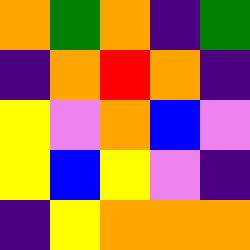[["orange", "green", "orange", "indigo", "green"], ["indigo", "orange", "red", "orange", "indigo"], ["yellow", "violet", "orange", "blue", "violet"], ["yellow", "blue", "yellow", "violet", "indigo"], ["indigo", "yellow", "orange", "orange", "orange"]]